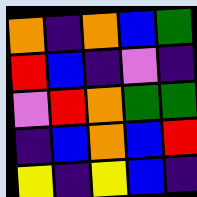[["orange", "indigo", "orange", "blue", "green"], ["red", "blue", "indigo", "violet", "indigo"], ["violet", "red", "orange", "green", "green"], ["indigo", "blue", "orange", "blue", "red"], ["yellow", "indigo", "yellow", "blue", "indigo"]]